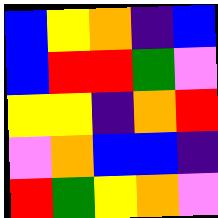[["blue", "yellow", "orange", "indigo", "blue"], ["blue", "red", "red", "green", "violet"], ["yellow", "yellow", "indigo", "orange", "red"], ["violet", "orange", "blue", "blue", "indigo"], ["red", "green", "yellow", "orange", "violet"]]